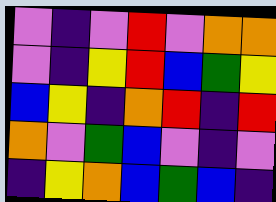[["violet", "indigo", "violet", "red", "violet", "orange", "orange"], ["violet", "indigo", "yellow", "red", "blue", "green", "yellow"], ["blue", "yellow", "indigo", "orange", "red", "indigo", "red"], ["orange", "violet", "green", "blue", "violet", "indigo", "violet"], ["indigo", "yellow", "orange", "blue", "green", "blue", "indigo"]]